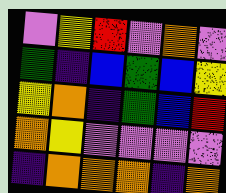[["violet", "yellow", "red", "violet", "orange", "violet"], ["green", "indigo", "blue", "green", "blue", "yellow"], ["yellow", "orange", "indigo", "green", "blue", "red"], ["orange", "yellow", "violet", "violet", "violet", "violet"], ["indigo", "orange", "orange", "orange", "indigo", "orange"]]